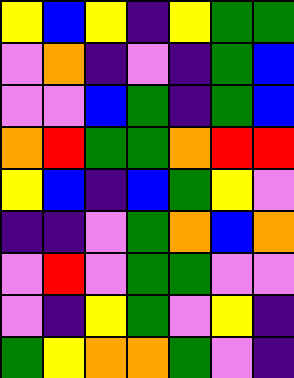[["yellow", "blue", "yellow", "indigo", "yellow", "green", "green"], ["violet", "orange", "indigo", "violet", "indigo", "green", "blue"], ["violet", "violet", "blue", "green", "indigo", "green", "blue"], ["orange", "red", "green", "green", "orange", "red", "red"], ["yellow", "blue", "indigo", "blue", "green", "yellow", "violet"], ["indigo", "indigo", "violet", "green", "orange", "blue", "orange"], ["violet", "red", "violet", "green", "green", "violet", "violet"], ["violet", "indigo", "yellow", "green", "violet", "yellow", "indigo"], ["green", "yellow", "orange", "orange", "green", "violet", "indigo"]]